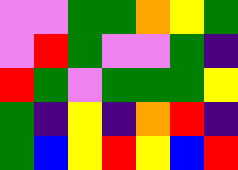[["violet", "violet", "green", "green", "orange", "yellow", "green"], ["violet", "red", "green", "violet", "violet", "green", "indigo"], ["red", "green", "violet", "green", "green", "green", "yellow"], ["green", "indigo", "yellow", "indigo", "orange", "red", "indigo"], ["green", "blue", "yellow", "red", "yellow", "blue", "red"]]